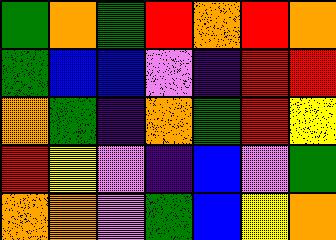[["green", "orange", "green", "red", "orange", "red", "orange"], ["green", "blue", "blue", "violet", "indigo", "red", "red"], ["orange", "green", "indigo", "orange", "green", "red", "yellow"], ["red", "yellow", "violet", "indigo", "blue", "violet", "green"], ["orange", "orange", "violet", "green", "blue", "yellow", "orange"]]